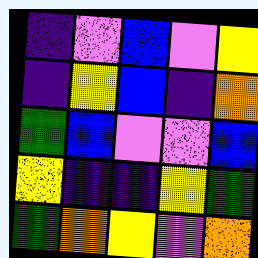[["indigo", "violet", "blue", "violet", "yellow"], ["indigo", "yellow", "blue", "indigo", "orange"], ["green", "blue", "violet", "violet", "blue"], ["yellow", "indigo", "indigo", "yellow", "green"], ["green", "orange", "yellow", "violet", "orange"]]